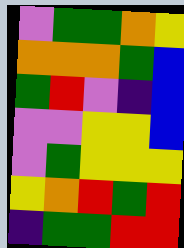[["violet", "green", "green", "orange", "yellow"], ["orange", "orange", "orange", "green", "blue"], ["green", "red", "violet", "indigo", "blue"], ["violet", "violet", "yellow", "yellow", "blue"], ["violet", "green", "yellow", "yellow", "yellow"], ["yellow", "orange", "red", "green", "red"], ["indigo", "green", "green", "red", "red"]]